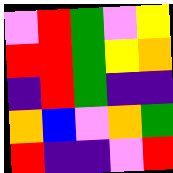[["violet", "red", "green", "violet", "yellow"], ["red", "red", "green", "yellow", "orange"], ["indigo", "red", "green", "indigo", "indigo"], ["orange", "blue", "violet", "orange", "green"], ["red", "indigo", "indigo", "violet", "red"]]